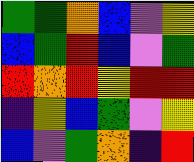[["green", "green", "orange", "blue", "violet", "yellow"], ["blue", "green", "red", "blue", "violet", "green"], ["red", "orange", "red", "yellow", "red", "red"], ["indigo", "yellow", "blue", "green", "violet", "yellow"], ["blue", "violet", "green", "orange", "indigo", "red"]]